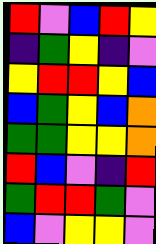[["red", "violet", "blue", "red", "yellow"], ["indigo", "green", "yellow", "indigo", "violet"], ["yellow", "red", "red", "yellow", "blue"], ["blue", "green", "yellow", "blue", "orange"], ["green", "green", "yellow", "yellow", "orange"], ["red", "blue", "violet", "indigo", "red"], ["green", "red", "red", "green", "violet"], ["blue", "violet", "yellow", "yellow", "violet"]]